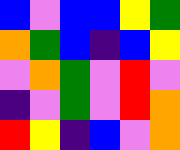[["blue", "violet", "blue", "blue", "yellow", "green"], ["orange", "green", "blue", "indigo", "blue", "yellow"], ["violet", "orange", "green", "violet", "red", "violet"], ["indigo", "violet", "green", "violet", "red", "orange"], ["red", "yellow", "indigo", "blue", "violet", "orange"]]